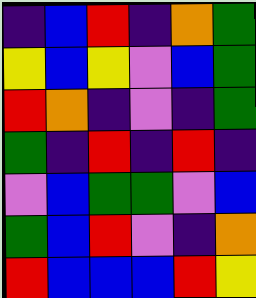[["indigo", "blue", "red", "indigo", "orange", "green"], ["yellow", "blue", "yellow", "violet", "blue", "green"], ["red", "orange", "indigo", "violet", "indigo", "green"], ["green", "indigo", "red", "indigo", "red", "indigo"], ["violet", "blue", "green", "green", "violet", "blue"], ["green", "blue", "red", "violet", "indigo", "orange"], ["red", "blue", "blue", "blue", "red", "yellow"]]